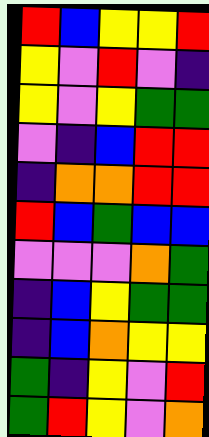[["red", "blue", "yellow", "yellow", "red"], ["yellow", "violet", "red", "violet", "indigo"], ["yellow", "violet", "yellow", "green", "green"], ["violet", "indigo", "blue", "red", "red"], ["indigo", "orange", "orange", "red", "red"], ["red", "blue", "green", "blue", "blue"], ["violet", "violet", "violet", "orange", "green"], ["indigo", "blue", "yellow", "green", "green"], ["indigo", "blue", "orange", "yellow", "yellow"], ["green", "indigo", "yellow", "violet", "red"], ["green", "red", "yellow", "violet", "orange"]]